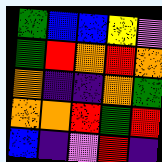[["green", "blue", "blue", "yellow", "violet"], ["green", "red", "orange", "red", "orange"], ["orange", "indigo", "indigo", "orange", "green"], ["orange", "orange", "red", "green", "red"], ["blue", "indigo", "violet", "red", "indigo"]]